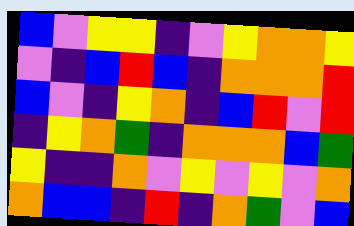[["blue", "violet", "yellow", "yellow", "indigo", "violet", "yellow", "orange", "orange", "yellow"], ["violet", "indigo", "blue", "red", "blue", "indigo", "orange", "orange", "orange", "red"], ["blue", "violet", "indigo", "yellow", "orange", "indigo", "blue", "red", "violet", "red"], ["indigo", "yellow", "orange", "green", "indigo", "orange", "orange", "orange", "blue", "green"], ["yellow", "indigo", "indigo", "orange", "violet", "yellow", "violet", "yellow", "violet", "orange"], ["orange", "blue", "blue", "indigo", "red", "indigo", "orange", "green", "violet", "blue"]]